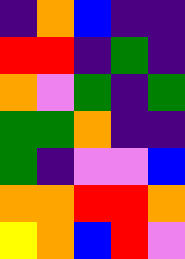[["indigo", "orange", "blue", "indigo", "indigo"], ["red", "red", "indigo", "green", "indigo"], ["orange", "violet", "green", "indigo", "green"], ["green", "green", "orange", "indigo", "indigo"], ["green", "indigo", "violet", "violet", "blue"], ["orange", "orange", "red", "red", "orange"], ["yellow", "orange", "blue", "red", "violet"]]